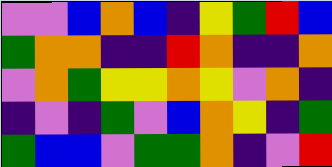[["violet", "violet", "blue", "orange", "blue", "indigo", "yellow", "green", "red", "blue"], ["green", "orange", "orange", "indigo", "indigo", "red", "orange", "indigo", "indigo", "orange"], ["violet", "orange", "green", "yellow", "yellow", "orange", "yellow", "violet", "orange", "indigo"], ["indigo", "violet", "indigo", "green", "violet", "blue", "orange", "yellow", "indigo", "green"], ["green", "blue", "blue", "violet", "green", "green", "orange", "indigo", "violet", "red"]]